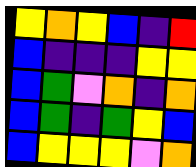[["yellow", "orange", "yellow", "blue", "indigo", "red"], ["blue", "indigo", "indigo", "indigo", "yellow", "yellow"], ["blue", "green", "violet", "orange", "indigo", "orange"], ["blue", "green", "indigo", "green", "yellow", "blue"], ["blue", "yellow", "yellow", "yellow", "violet", "orange"]]